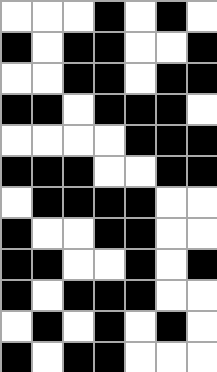[["white", "white", "white", "black", "white", "black", "white"], ["black", "white", "black", "black", "white", "white", "black"], ["white", "white", "black", "black", "white", "black", "black"], ["black", "black", "white", "black", "black", "black", "white"], ["white", "white", "white", "white", "black", "black", "black"], ["black", "black", "black", "white", "white", "black", "black"], ["white", "black", "black", "black", "black", "white", "white"], ["black", "white", "white", "black", "black", "white", "white"], ["black", "black", "white", "white", "black", "white", "black"], ["black", "white", "black", "black", "black", "white", "white"], ["white", "black", "white", "black", "white", "black", "white"], ["black", "white", "black", "black", "white", "white", "white"]]